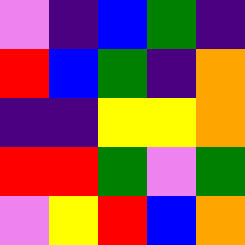[["violet", "indigo", "blue", "green", "indigo"], ["red", "blue", "green", "indigo", "orange"], ["indigo", "indigo", "yellow", "yellow", "orange"], ["red", "red", "green", "violet", "green"], ["violet", "yellow", "red", "blue", "orange"]]